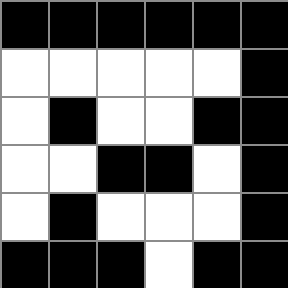[["black", "black", "black", "black", "black", "black"], ["white", "white", "white", "white", "white", "black"], ["white", "black", "white", "white", "black", "black"], ["white", "white", "black", "black", "white", "black"], ["white", "black", "white", "white", "white", "black"], ["black", "black", "black", "white", "black", "black"]]